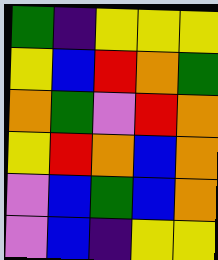[["green", "indigo", "yellow", "yellow", "yellow"], ["yellow", "blue", "red", "orange", "green"], ["orange", "green", "violet", "red", "orange"], ["yellow", "red", "orange", "blue", "orange"], ["violet", "blue", "green", "blue", "orange"], ["violet", "blue", "indigo", "yellow", "yellow"]]